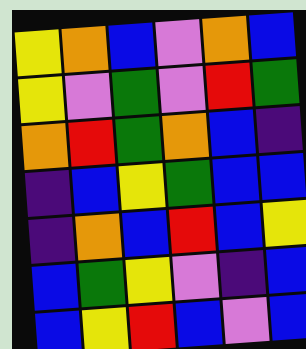[["yellow", "orange", "blue", "violet", "orange", "blue"], ["yellow", "violet", "green", "violet", "red", "green"], ["orange", "red", "green", "orange", "blue", "indigo"], ["indigo", "blue", "yellow", "green", "blue", "blue"], ["indigo", "orange", "blue", "red", "blue", "yellow"], ["blue", "green", "yellow", "violet", "indigo", "blue"], ["blue", "yellow", "red", "blue", "violet", "blue"]]